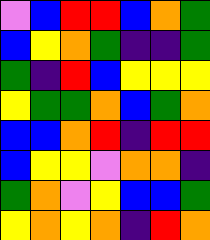[["violet", "blue", "red", "red", "blue", "orange", "green"], ["blue", "yellow", "orange", "green", "indigo", "indigo", "green"], ["green", "indigo", "red", "blue", "yellow", "yellow", "yellow"], ["yellow", "green", "green", "orange", "blue", "green", "orange"], ["blue", "blue", "orange", "red", "indigo", "red", "red"], ["blue", "yellow", "yellow", "violet", "orange", "orange", "indigo"], ["green", "orange", "violet", "yellow", "blue", "blue", "green"], ["yellow", "orange", "yellow", "orange", "indigo", "red", "orange"]]